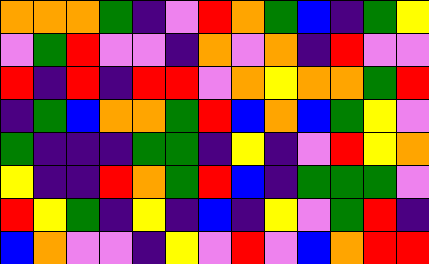[["orange", "orange", "orange", "green", "indigo", "violet", "red", "orange", "green", "blue", "indigo", "green", "yellow"], ["violet", "green", "red", "violet", "violet", "indigo", "orange", "violet", "orange", "indigo", "red", "violet", "violet"], ["red", "indigo", "red", "indigo", "red", "red", "violet", "orange", "yellow", "orange", "orange", "green", "red"], ["indigo", "green", "blue", "orange", "orange", "green", "red", "blue", "orange", "blue", "green", "yellow", "violet"], ["green", "indigo", "indigo", "indigo", "green", "green", "indigo", "yellow", "indigo", "violet", "red", "yellow", "orange"], ["yellow", "indigo", "indigo", "red", "orange", "green", "red", "blue", "indigo", "green", "green", "green", "violet"], ["red", "yellow", "green", "indigo", "yellow", "indigo", "blue", "indigo", "yellow", "violet", "green", "red", "indigo"], ["blue", "orange", "violet", "violet", "indigo", "yellow", "violet", "red", "violet", "blue", "orange", "red", "red"]]